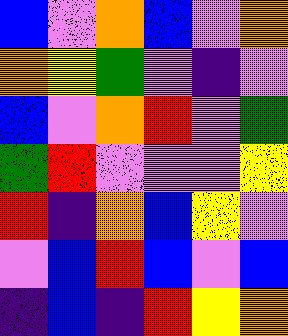[["blue", "violet", "orange", "blue", "violet", "orange"], ["orange", "yellow", "green", "violet", "indigo", "violet"], ["blue", "violet", "orange", "red", "violet", "green"], ["green", "red", "violet", "violet", "violet", "yellow"], ["red", "indigo", "orange", "blue", "yellow", "violet"], ["violet", "blue", "red", "blue", "violet", "blue"], ["indigo", "blue", "indigo", "red", "yellow", "orange"]]